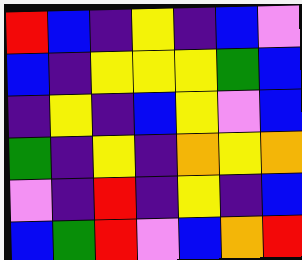[["red", "blue", "indigo", "yellow", "indigo", "blue", "violet"], ["blue", "indigo", "yellow", "yellow", "yellow", "green", "blue"], ["indigo", "yellow", "indigo", "blue", "yellow", "violet", "blue"], ["green", "indigo", "yellow", "indigo", "orange", "yellow", "orange"], ["violet", "indigo", "red", "indigo", "yellow", "indigo", "blue"], ["blue", "green", "red", "violet", "blue", "orange", "red"]]